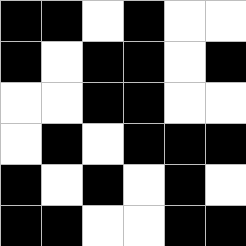[["black", "black", "white", "black", "white", "white"], ["black", "white", "black", "black", "white", "black"], ["white", "white", "black", "black", "white", "white"], ["white", "black", "white", "black", "black", "black"], ["black", "white", "black", "white", "black", "white"], ["black", "black", "white", "white", "black", "black"]]